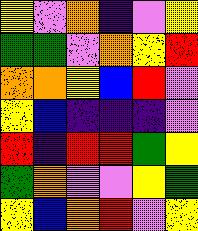[["yellow", "violet", "orange", "indigo", "violet", "yellow"], ["green", "green", "violet", "orange", "yellow", "red"], ["orange", "orange", "yellow", "blue", "red", "violet"], ["yellow", "blue", "indigo", "indigo", "indigo", "violet"], ["red", "indigo", "red", "red", "green", "yellow"], ["green", "orange", "violet", "violet", "yellow", "green"], ["yellow", "blue", "orange", "red", "violet", "yellow"]]